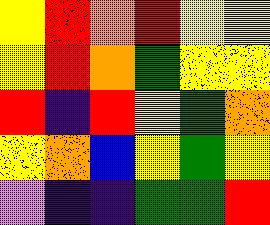[["yellow", "red", "orange", "red", "yellow", "yellow"], ["yellow", "red", "orange", "green", "yellow", "yellow"], ["red", "indigo", "red", "yellow", "green", "orange"], ["yellow", "orange", "blue", "yellow", "green", "yellow"], ["violet", "indigo", "indigo", "green", "green", "red"]]